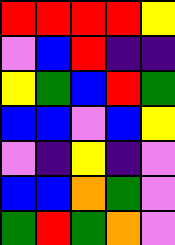[["red", "red", "red", "red", "yellow"], ["violet", "blue", "red", "indigo", "indigo"], ["yellow", "green", "blue", "red", "green"], ["blue", "blue", "violet", "blue", "yellow"], ["violet", "indigo", "yellow", "indigo", "violet"], ["blue", "blue", "orange", "green", "violet"], ["green", "red", "green", "orange", "violet"]]